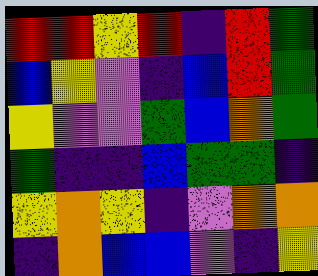[["red", "red", "yellow", "red", "indigo", "red", "green"], ["blue", "yellow", "violet", "indigo", "blue", "red", "green"], ["yellow", "violet", "violet", "green", "blue", "orange", "green"], ["green", "indigo", "indigo", "blue", "green", "green", "indigo"], ["yellow", "orange", "yellow", "indigo", "violet", "orange", "orange"], ["indigo", "orange", "blue", "blue", "violet", "indigo", "yellow"]]